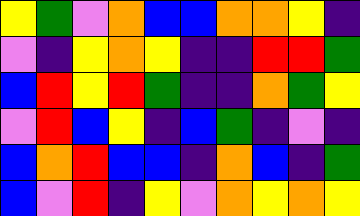[["yellow", "green", "violet", "orange", "blue", "blue", "orange", "orange", "yellow", "indigo"], ["violet", "indigo", "yellow", "orange", "yellow", "indigo", "indigo", "red", "red", "green"], ["blue", "red", "yellow", "red", "green", "indigo", "indigo", "orange", "green", "yellow"], ["violet", "red", "blue", "yellow", "indigo", "blue", "green", "indigo", "violet", "indigo"], ["blue", "orange", "red", "blue", "blue", "indigo", "orange", "blue", "indigo", "green"], ["blue", "violet", "red", "indigo", "yellow", "violet", "orange", "yellow", "orange", "yellow"]]